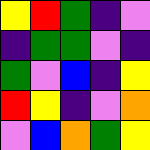[["yellow", "red", "green", "indigo", "violet"], ["indigo", "green", "green", "violet", "indigo"], ["green", "violet", "blue", "indigo", "yellow"], ["red", "yellow", "indigo", "violet", "orange"], ["violet", "blue", "orange", "green", "yellow"]]